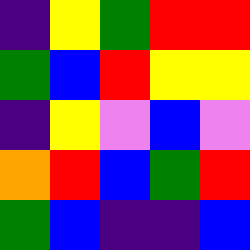[["indigo", "yellow", "green", "red", "red"], ["green", "blue", "red", "yellow", "yellow"], ["indigo", "yellow", "violet", "blue", "violet"], ["orange", "red", "blue", "green", "red"], ["green", "blue", "indigo", "indigo", "blue"]]